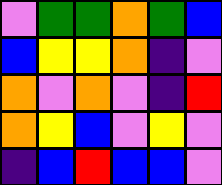[["violet", "green", "green", "orange", "green", "blue"], ["blue", "yellow", "yellow", "orange", "indigo", "violet"], ["orange", "violet", "orange", "violet", "indigo", "red"], ["orange", "yellow", "blue", "violet", "yellow", "violet"], ["indigo", "blue", "red", "blue", "blue", "violet"]]